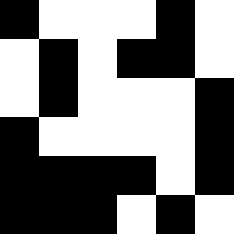[["black", "white", "white", "white", "black", "white"], ["white", "black", "white", "black", "black", "white"], ["white", "black", "white", "white", "white", "black"], ["black", "white", "white", "white", "white", "black"], ["black", "black", "black", "black", "white", "black"], ["black", "black", "black", "white", "black", "white"]]